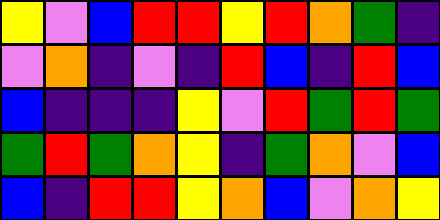[["yellow", "violet", "blue", "red", "red", "yellow", "red", "orange", "green", "indigo"], ["violet", "orange", "indigo", "violet", "indigo", "red", "blue", "indigo", "red", "blue"], ["blue", "indigo", "indigo", "indigo", "yellow", "violet", "red", "green", "red", "green"], ["green", "red", "green", "orange", "yellow", "indigo", "green", "orange", "violet", "blue"], ["blue", "indigo", "red", "red", "yellow", "orange", "blue", "violet", "orange", "yellow"]]